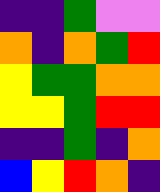[["indigo", "indigo", "green", "violet", "violet"], ["orange", "indigo", "orange", "green", "red"], ["yellow", "green", "green", "orange", "orange"], ["yellow", "yellow", "green", "red", "red"], ["indigo", "indigo", "green", "indigo", "orange"], ["blue", "yellow", "red", "orange", "indigo"]]